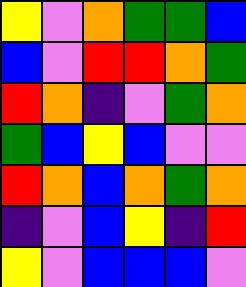[["yellow", "violet", "orange", "green", "green", "blue"], ["blue", "violet", "red", "red", "orange", "green"], ["red", "orange", "indigo", "violet", "green", "orange"], ["green", "blue", "yellow", "blue", "violet", "violet"], ["red", "orange", "blue", "orange", "green", "orange"], ["indigo", "violet", "blue", "yellow", "indigo", "red"], ["yellow", "violet", "blue", "blue", "blue", "violet"]]